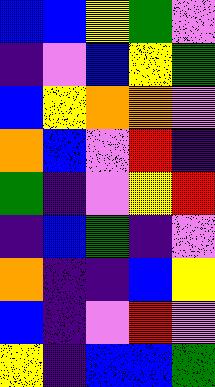[["blue", "blue", "yellow", "green", "violet"], ["indigo", "violet", "blue", "yellow", "green"], ["blue", "yellow", "orange", "orange", "violet"], ["orange", "blue", "violet", "red", "indigo"], ["green", "indigo", "violet", "yellow", "red"], ["indigo", "blue", "green", "indigo", "violet"], ["orange", "indigo", "indigo", "blue", "yellow"], ["blue", "indigo", "violet", "red", "violet"], ["yellow", "indigo", "blue", "blue", "green"]]